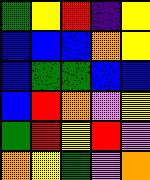[["green", "yellow", "red", "indigo", "yellow"], ["blue", "blue", "blue", "orange", "yellow"], ["blue", "green", "green", "blue", "blue"], ["blue", "red", "orange", "violet", "yellow"], ["green", "red", "yellow", "red", "violet"], ["orange", "yellow", "green", "violet", "orange"]]